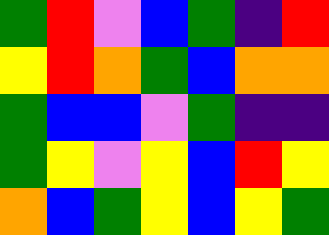[["green", "red", "violet", "blue", "green", "indigo", "red"], ["yellow", "red", "orange", "green", "blue", "orange", "orange"], ["green", "blue", "blue", "violet", "green", "indigo", "indigo"], ["green", "yellow", "violet", "yellow", "blue", "red", "yellow"], ["orange", "blue", "green", "yellow", "blue", "yellow", "green"]]